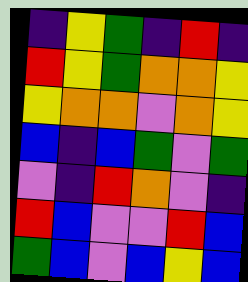[["indigo", "yellow", "green", "indigo", "red", "indigo"], ["red", "yellow", "green", "orange", "orange", "yellow"], ["yellow", "orange", "orange", "violet", "orange", "yellow"], ["blue", "indigo", "blue", "green", "violet", "green"], ["violet", "indigo", "red", "orange", "violet", "indigo"], ["red", "blue", "violet", "violet", "red", "blue"], ["green", "blue", "violet", "blue", "yellow", "blue"]]